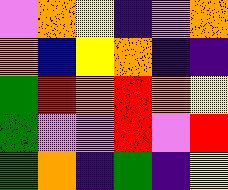[["violet", "orange", "yellow", "indigo", "violet", "orange"], ["orange", "blue", "yellow", "orange", "indigo", "indigo"], ["green", "red", "orange", "red", "orange", "yellow"], ["green", "violet", "violet", "red", "violet", "red"], ["green", "orange", "indigo", "green", "indigo", "yellow"]]